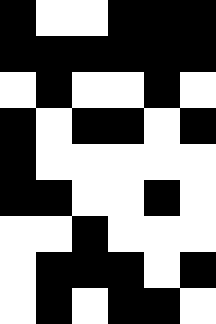[["black", "white", "white", "black", "black", "black"], ["black", "black", "black", "black", "black", "black"], ["white", "black", "white", "white", "black", "white"], ["black", "white", "black", "black", "white", "black"], ["black", "white", "white", "white", "white", "white"], ["black", "black", "white", "white", "black", "white"], ["white", "white", "black", "white", "white", "white"], ["white", "black", "black", "black", "white", "black"], ["white", "black", "white", "black", "black", "white"]]